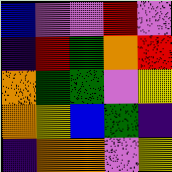[["blue", "violet", "violet", "red", "violet"], ["indigo", "red", "green", "orange", "red"], ["orange", "green", "green", "violet", "yellow"], ["orange", "yellow", "blue", "green", "indigo"], ["indigo", "orange", "orange", "violet", "yellow"]]